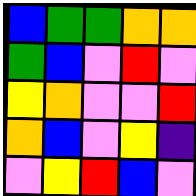[["blue", "green", "green", "orange", "orange"], ["green", "blue", "violet", "red", "violet"], ["yellow", "orange", "violet", "violet", "red"], ["orange", "blue", "violet", "yellow", "indigo"], ["violet", "yellow", "red", "blue", "violet"]]